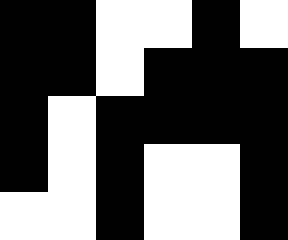[["black", "black", "white", "white", "black", "white"], ["black", "black", "white", "black", "black", "black"], ["black", "white", "black", "black", "black", "black"], ["black", "white", "black", "white", "white", "black"], ["white", "white", "black", "white", "white", "black"]]